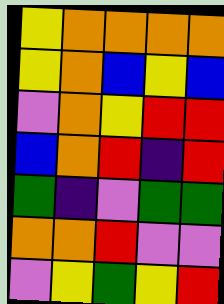[["yellow", "orange", "orange", "orange", "orange"], ["yellow", "orange", "blue", "yellow", "blue"], ["violet", "orange", "yellow", "red", "red"], ["blue", "orange", "red", "indigo", "red"], ["green", "indigo", "violet", "green", "green"], ["orange", "orange", "red", "violet", "violet"], ["violet", "yellow", "green", "yellow", "red"]]